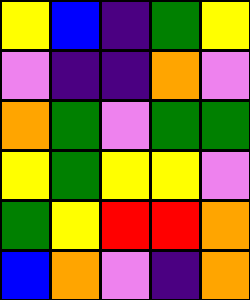[["yellow", "blue", "indigo", "green", "yellow"], ["violet", "indigo", "indigo", "orange", "violet"], ["orange", "green", "violet", "green", "green"], ["yellow", "green", "yellow", "yellow", "violet"], ["green", "yellow", "red", "red", "orange"], ["blue", "orange", "violet", "indigo", "orange"]]